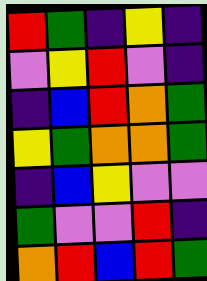[["red", "green", "indigo", "yellow", "indigo"], ["violet", "yellow", "red", "violet", "indigo"], ["indigo", "blue", "red", "orange", "green"], ["yellow", "green", "orange", "orange", "green"], ["indigo", "blue", "yellow", "violet", "violet"], ["green", "violet", "violet", "red", "indigo"], ["orange", "red", "blue", "red", "green"]]